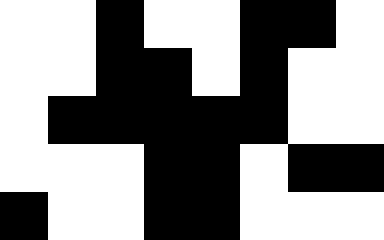[["white", "white", "black", "white", "white", "black", "black", "white"], ["white", "white", "black", "black", "white", "black", "white", "white"], ["white", "black", "black", "black", "black", "black", "white", "white"], ["white", "white", "white", "black", "black", "white", "black", "black"], ["black", "white", "white", "black", "black", "white", "white", "white"]]